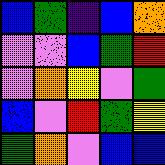[["blue", "green", "indigo", "blue", "orange"], ["violet", "violet", "blue", "green", "red"], ["violet", "orange", "yellow", "violet", "green"], ["blue", "violet", "red", "green", "yellow"], ["green", "orange", "violet", "blue", "blue"]]